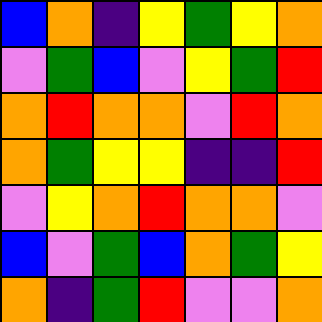[["blue", "orange", "indigo", "yellow", "green", "yellow", "orange"], ["violet", "green", "blue", "violet", "yellow", "green", "red"], ["orange", "red", "orange", "orange", "violet", "red", "orange"], ["orange", "green", "yellow", "yellow", "indigo", "indigo", "red"], ["violet", "yellow", "orange", "red", "orange", "orange", "violet"], ["blue", "violet", "green", "blue", "orange", "green", "yellow"], ["orange", "indigo", "green", "red", "violet", "violet", "orange"]]